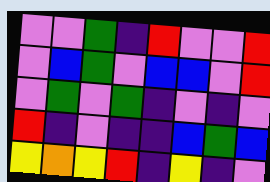[["violet", "violet", "green", "indigo", "red", "violet", "violet", "red"], ["violet", "blue", "green", "violet", "blue", "blue", "violet", "red"], ["violet", "green", "violet", "green", "indigo", "violet", "indigo", "violet"], ["red", "indigo", "violet", "indigo", "indigo", "blue", "green", "blue"], ["yellow", "orange", "yellow", "red", "indigo", "yellow", "indigo", "violet"]]